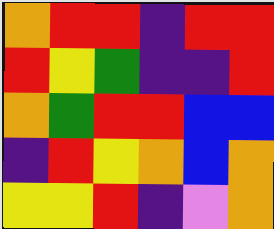[["orange", "red", "red", "indigo", "red", "red"], ["red", "yellow", "green", "indigo", "indigo", "red"], ["orange", "green", "red", "red", "blue", "blue"], ["indigo", "red", "yellow", "orange", "blue", "orange"], ["yellow", "yellow", "red", "indigo", "violet", "orange"]]